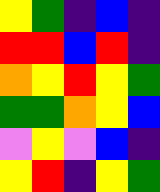[["yellow", "green", "indigo", "blue", "indigo"], ["red", "red", "blue", "red", "indigo"], ["orange", "yellow", "red", "yellow", "green"], ["green", "green", "orange", "yellow", "blue"], ["violet", "yellow", "violet", "blue", "indigo"], ["yellow", "red", "indigo", "yellow", "green"]]